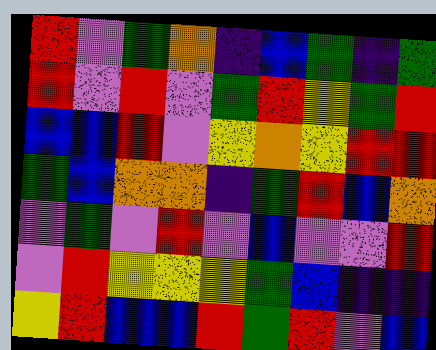[["red", "violet", "green", "orange", "indigo", "blue", "green", "indigo", "green"], ["red", "violet", "red", "violet", "green", "red", "yellow", "green", "red"], ["blue", "blue", "red", "violet", "yellow", "orange", "yellow", "red", "red"], ["green", "blue", "orange", "orange", "indigo", "green", "red", "blue", "orange"], ["violet", "green", "violet", "red", "violet", "blue", "violet", "violet", "red"], ["violet", "red", "yellow", "yellow", "yellow", "green", "blue", "indigo", "indigo"], ["yellow", "red", "blue", "blue", "red", "green", "red", "violet", "blue"]]